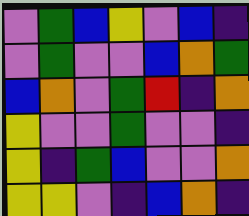[["violet", "green", "blue", "yellow", "violet", "blue", "indigo"], ["violet", "green", "violet", "violet", "blue", "orange", "green"], ["blue", "orange", "violet", "green", "red", "indigo", "orange"], ["yellow", "violet", "violet", "green", "violet", "violet", "indigo"], ["yellow", "indigo", "green", "blue", "violet", "violet", "orange"], ["yellow", "yellow", "violet", "indigo", "blue", "orange", "indigo"]]